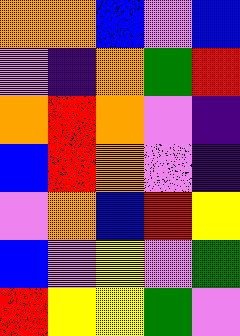[["orange", "orange", "blue", "violet", "blue"], ["violet", "indigo", "orange", "green", "red"], ["orange", "red", "orange", "violet", "indigo"], ["blue", "red", "orange", "violet", "indigo"], ["violet", "orange", "blue", "red", "yellow"], ["blue", "violet", "yellow", "violet", "green"], ["red", "yellow", "yellow", "green", "violet"]]